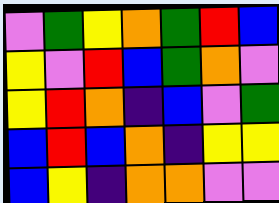[["violet", "green", "yellow", "orange", "green", "red", "blue"], ["yellow", "violet", "red", "blue", "green", "orange", "violet"], ["yellow", "red", "orange", "indigo", "blue", "violet", "green"], ["blue", "red", "blue", "orange", "indigo", "yellow", "yellow"], ["blue", "yellow", "indigo", "orange", "orange", "violet", "violet"]]